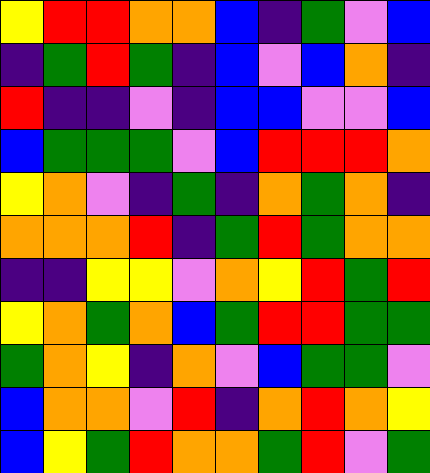[["yellow", "red", "red", "orange", "orange", "blue", "indigo", "green", "violet", "blue"], ["indigo", "green", "red", "green", "indigo", "blue", "violet", "blue", "orange", "indigo"], ["red", "indigo", "indigo", "violet", "indigo", "blue", "blue", "violet", "violet", "blue"], ["blue", "green", "green", "green", "violet", "blue", "red", "red", "red", "orange"], ["yellow", "orange", "violet", "indigo", "green", "indigo", "orange", "green", "orange", "indigo"], ["orange", "orange", "orange", "red", "indigo", "green", "red", "green", "orange", "orange"], ["indigo", "indigo", "yellow", "yellow", "violet", "orange", "yellow", "red", "green", "red"], ["yellow", "orange", "green", "orange", "blue", "green", "red", "red", "green", "green"], ["green", "orange", "yellow", "indigo", "orange", "violet", "blue", "green", "green", "violet"], ["blue", "orange", "orange", "violet", "red", "indigo", "orange", "red", "orange", "yellow"], ["blue", "yellow", "green", "red", "orange", "orange", "green", "red", "violet", "green"]]